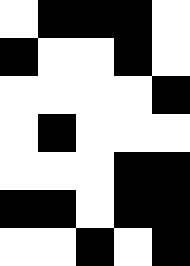[["white", "black", "black", "black", "white"], ["black", "white", "white", "black", "white"], ["white", "white", "white", "white", "black"], ["white", "black", "white", "white", "white"], ["white", "white", "white", "black", "black"], ["black", "black", "white", "black", "black"], ["white", "white", "black", "white", "black"]]